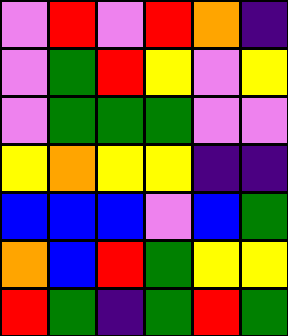[["violet", "red", "violet", "red", "orange", "indigo"], ["violet", "green", "red", "yellow", "violet", "yellow"], ["violet", "green", "green", "green", "violet", "violet"], ["yellow", "orange", "yellow", "yellow", "indigo", "indigo"], ["blue", "blue", "blue", "violet", "blue", "green"], ["orange", "blue", "red", "green", "yellow", "yellow"], ["red", "green", "indigo", "green", "red", "green"]]